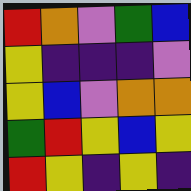[["red", "orange", "violet", "green", "blue"], ["yellow", "indigo", "indigo", "indigo", "violet"], ["yellow", "blue", "violet", "orange", "orange"], ["green", "red", "yellow", "blue", "yellow"], ["red", "yellow", "indigo", "yellow", "indigo"]]